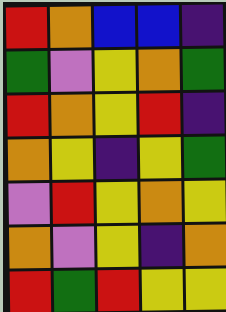[["red", "orange", "blue", "blue", "indigo"], ["green", "violet", "yellow", "orange", "green"], ["red", "orange", "yellow", "red", "indigo"], ["orange", "yellow", "indigo", "yellow", "green"], ["violet", "red", "yellow", "orange", "yellow"], ["orange", "violet", "yellow", "indigo", "orange"], ["red", "green", "red", "yellow", "yellow"]]